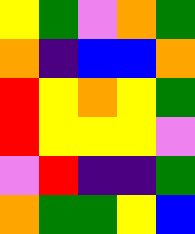[["yellow", "green", "violet", "orange", "green"], ["orange", "indigo", "blue", "blue", "orange"], ["red", "yellow", "orange", "yellow", "green"], ["red", "yellow", "yellow", "yellow", "violet"], ["violet", "red", "indigo", "indigo", "green"], ["orange", "green", "green", "yellow", "blue"]]